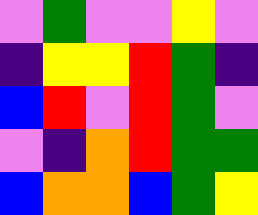[["violet", "green", "violet", "violet", "yellow", "violet"], ["indigo", "yellow", "yellow", "red", "green", "indigo"], ["blue", "red", "violet", "red", "green", "violet"], ["violet", "indigo", "orange", "red", "green", "green"], ["blue", "orange", "orange", "blue", "green", "yellow"]]